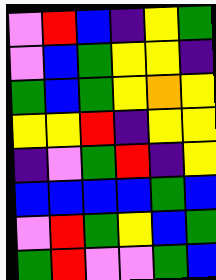[["violet", "red", "blue", "indigo", "yellow", "green"], ["violet", "blue", "green", "yellow", "yellow", "indigo"], ["green", "blue", "green", "yellow", "orange", "yellow"], ["yellow", "yellow", "red", "indigo", "yellow", "yellow"], ["indigo", "violet", "green", "red", "indigo", "yellow"], ["blue", "blue", "blue", "blue", "green", "blue"], ["violet", "red", "green", "yellow", "blue", "green"], ["green", "red", "violet", "violet", "green", "blue"]]